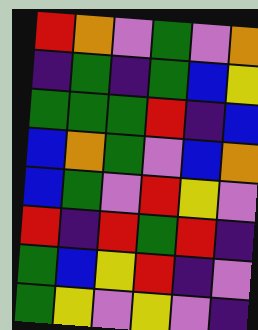[["red", "orange", "violet", "green", "violet", "orange"], ["indigo", "green", "indigo", "green", "blue", "yellow"], ["green", "green", "green", "red", "indigo", "blue"], ["blue", "orange", "green", "violet", "blue", "orange"], ["blue", "green", "violet", "red", "yellow", "violet"], ["red", "indigo", "red", "green", "red", "indigo"], ["green", "blue", "yellow", "red", "indigo", "violet"], ["green", "yellow", "violet", "yellow", "violet", "indigo"]]